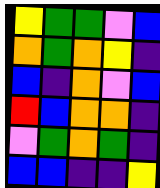[["yellow", "green", "green", "violet", "blue"], ["orange", "green", "orange", "yellow", "indigo"], ["blue", "indigo", "orange", "violet", "blue"], ["red", "blue", "orange", "orange", "indigo"], ["violet", "green", "orange", "green", "indigo"], ["blue", "blue", "indigo", "indigo", "yellow"]]